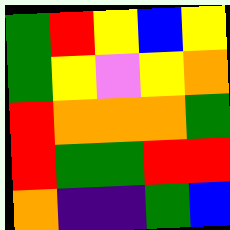[["green", "red", "yellow", "blue", "yellow"], ["green", "yellow", "violet", "yellow", "orange"], ["red", "orange", "orange", "orange", "green"], ["red", "green", "green", "red", "red"], ["orange", "indigo", "indigo", "green", "blue"]]